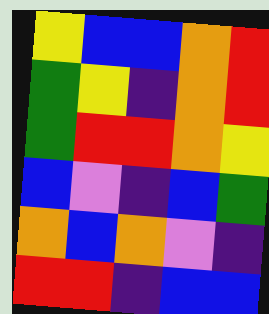[["yellow", "blue", "blue", "orange", "red"], ["green", "yellow", "indigo", "orange", "red"], ["green", "red", "red", "orange", "yellow"], ["blue", "violet", "indigo", "blue", "green"], ["orange", "blue", "orange", "violet", "indigo"], ["red", "red", "indigo", "blue", "blue"]]